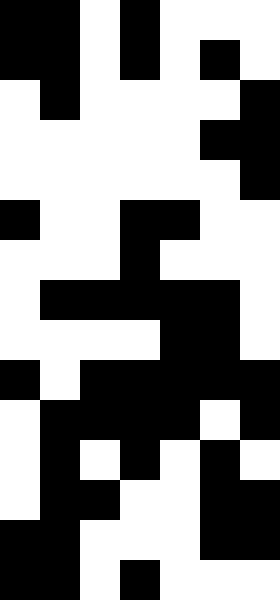[["black", "black", "white", "black", "white", "white", "white"], ["black", "black", "white", "black", "white", "black", "white"], ["white", "black", "white", "white", "white", "white", "black"], ["white", "white", "white", "white", "white", "black", "black"], ["white", "white", "white", "white", "white", "white", "black"], ["black", "white", "white", "black", "black", "white", "white"], ["white", "white", "white", "black", "white", "white", "white"], ["white", "black", "black", "black", "black", "black", "white"], ["white", "white", "white", "white", "black", "black", "white"], ["black", "white", "black", "black", "black", "black", "black"], ["white", "black", "black", "black", "black", "white", "black"], ["white", "black", "white", "black", "white", "black", "white"], ["white", "black", "black", "white", "white", "black", "black"], ["black", "black", "white", "white", "white", "black", "black"], ["black", "black", "white", "black", "white", "white", "white"]]